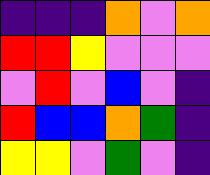[["indigo", "indigo", "indigo", "orange", "violet", "orange"], ["red", "red", "yellow", "violet", "violet", "violet"], ["violet", "red", "violet", "blue", "violet", "indigo"], ["red", "blue", "blue", "orange", "green", "indigo"], ["yellow", "yellow", "violet", "green", "violet", "indigo"]]